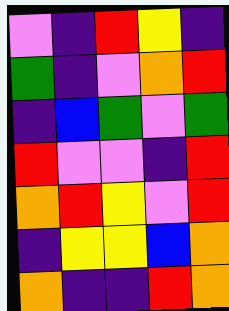[["violet", "indigo", "red", "yellow", "indigo"], ["green", "indigo", "violet", "orange", "red"], ["indigo", "blue", "green", "violet", "green"], ["red", "violet", "violet", "indigo", "red"], ["orange", "red", "yellow", "violet", "red"], ["indigo", "yellow", "yellow", "blue", "orange"], ["orange", "indigo", "indigo", "red", "orange"]]